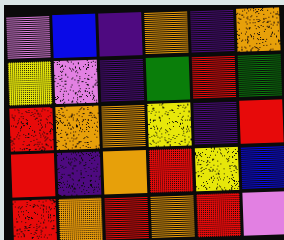[["violet", "blue", "indigo", "orange", "indigo", "orange"], ["yellow", "violet", "indigo", "green", "red", "green"], ["red", "orange", "orange", "yellow", "indigo", "red"], ["red", "indigo", "orange", "red", "yellow", "blue"], ["red", "orange", "red", "orange", "red", "violet"]]